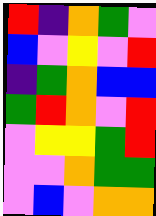[["red", "indigo", "orange", "green", "violet"], ["blue", "violet", "yellow", "violet", "red"], ["indigo", "green", "orange", "blue", "blue"], ["green", "red", "orange", "violet", "red"], ["violet", "yellow", "yellow", "green", "red"], ["violet", "violet", "orange", "green", "green"], ["violet", "blue", "violet", "orange", "orange"]]